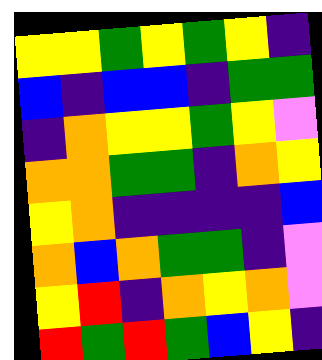[["yellow", "yellow", "green", "yellow", "green", "yellow", "indigo"], ["blue", "indigo", "blue", "blue", "indigo", "green", "green"], ["indigo", "orange", "yellow", "yellow", "green", "yellow", "violet"], ["orange", "orange", "green", "green", "indigo", "orange", "yellow"], ["yellow", "orange", "indigo", "indigo", "indigo", "indigo", "blue"], ["orange", "blue", "orange", "green", "green", "indigo", "violet"], ["yellow", "red", "indigo", "orange", "yellow", "orange", "violet"], ["red", "green", "red", "green", "blue", "yellow", "indigo"]]